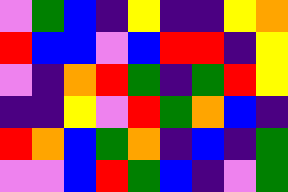[["violet", "green", "blue", "indigo", "yellow", "indigo", "indigo", "yellow", "orange"], ["red", "blue", "blue", "violet", "blue", "red", "red", "indigo", "yellow"], ["violet", "indigo", "orange", "red", "green", "indigo", "green", "red", "yellow"], ["indigo", "indigo", "yellow", "violet", "red", "green", "orange", "blue", "indigo"], ["red", "orange", "blue", "green", "orange", "indigo", "blue", "indigo", "green"], ["violet", "violet", "blue", "red", "green", "blue", "indigo", "violet", "green"]]